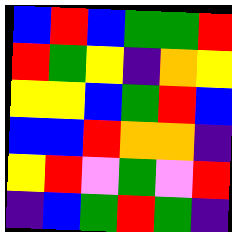[["blue", "red", "blue", "green", "green", "red"], ["red", "green", "yellow", "indigo", "orange", "yellow"], ["yellow", "yellow", "blue", "green", "red", "blue"], ["blue", "blue", "red", "orange", "orange", "indigo"], ["yellow", "red", "violet", "green", "violet", "red"], ["indigo", "blue", "green", "red", "green", "indigo"]]